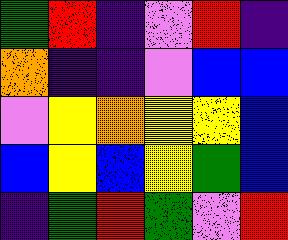[["green", "red", "indigo", "violet", "red", "indigo"], ["orange", "indigo", "indigo", "violet", "blue", "blue"], ["violet", "yellow", "orange", "yellow", "yellow", "blue"], ["blue", "yellow", "blue", "yellow", "green", "blue"], ["indigo", "green", "red", "green", "violet", "red"]]